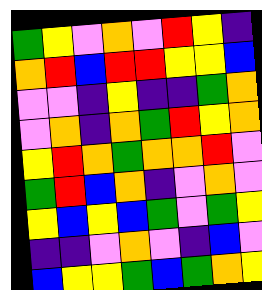[["green", "yellow", "violet", "orange", "violet", "red", "yellow", "indigo"], ["orange", "red", "blue", "red", "red", "yellow", "yellow", "blue"], ["violet", "violet", "indigo", "yellow", "indigo", "indigo", "green", "orange"], ["violet", "orange", "indigo", "orange", "green", "red", "yellow", "orange"], ["yellow", "red", "orange", "green", "orange", "orange", "red", "violet"], ["green", "red", "blue", "orange", "indigo", "violet", "orange", "violet"], ["yellow", "blue", "yellow", "blue", "green", "violet", "green", "yellow"], ["indigo", "indigo", "violet", "orange", "violet", "indigo", "blue", "violet"], ["blue", "yellow", "yellow", "green", "blue", "green", "orange", "yellow"]]